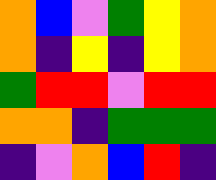[["orange", "blue", "violet", "green", "yellow", "orange"], ["orange", "indigo", "yellow", "indigo", "yellow", "orange"], ["green", "red", "red", "violet", "red", "red"], ["orange", "orange", "indigo", "green", "green", "green"], ["indigo", "violet", "orange", "blue", "red", "indigo"]]